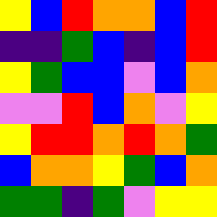[["yellow", "blue", "red", "orange", "orange", "blue", "red"], ["indigo", "indigo", "green", "blue", "indigo", "blue", "red"], ["yellow", "green", "blue", "blue", "violet", "blue", "orange"], ["violet", "violet", "red", "blue", "orange", "violet", "yellow"], ["yellow", "red", "red", "orange", "red", "orange", "green"], ["blue", "orange", "orange", "yellow", "green", "blue", "orange"], ["green", "green", "indigo", "green", "violet", "yellow", "yellow"]]